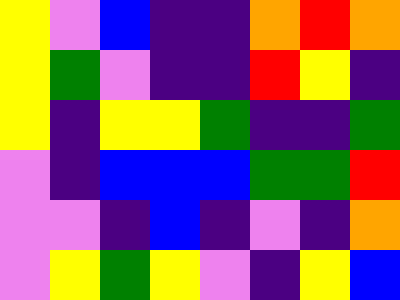[["yellow", "violet", "blue", "indigo", "indigo", "orange", "red", "orange"], ["yellow", "green", "violet", "indigo", "indigo", "red", "yellow", "indigo"], ["yellow", "indigo", "yellow", "yellow", "green", "indigo", "indigo", "green"], ["violet", "indigo", "blue", "blue", "blue", "green", "green", "red"], ["violet", "violet", "indigo", "blue", "indigo", "violet", "indigo", "orange"], ["violet", "yellow", "green", "yellow", "violet", "indigo", "yellow", "blue"]]